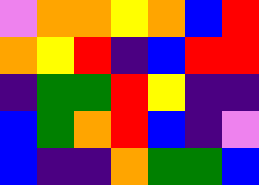[["violet", "orange", "orange", "yellow", "orange", "blue", "red"], ["orange", "yellow", "red", "indigo", "blue", "red", "red"], ["indigo", "green", "green", "red", "yellow", "indigo", "indigo"], ["blue", "green", "orange", "red", "blue", "indigo", "violet"], ["blue", "indigo", "indigo", "orange", "green", "green", "blue"]]